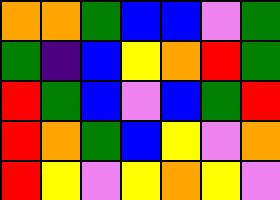[["orange", "orange", "green", "blue", "blue", "violet", "green"], ["green", "indigo", "blue", "yellow", "orange", "red", "green"], ["red", "green", "blue", "violet", "blue", "green", "red"], ["red", "orange", "green", "blue", "yellow", "violet", "orange"], ["red", "yellow", "violet", "yellow", "orange", "yellow", "violet"]]